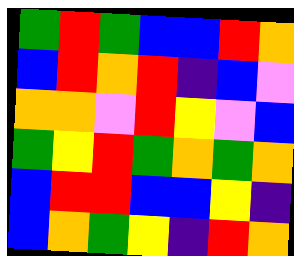[["green", "red", "green", "blue", "blue", "red", "orange"], ["blue", "red", "orange", "red", "indigo", "blue", "violet"], ["orange", "orange", "violet", "red", "yellow", "violet", "blue"], ["green", "yellow", "red", "green", "orange", "green", "orange"], ["blue", "red", "red", "blue", "blue", "yellow", "indigo"], ["blue", "orange", "green", "yellow", "indigo", "red", "orange"]]